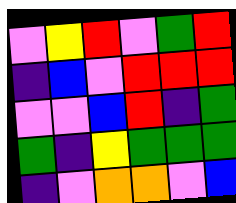[["violet", "yellow", "red", "violet", "green", "red"], ["indigo", "blue", "violet", "red", "red", "red"], ["violet", "violet", "blue", "red", "indigo", "green"], ["green", "indigo", "yellow", "green", "green", "green"], ["indigo", "violet", "orange", "orange", "violet", "blue"]]